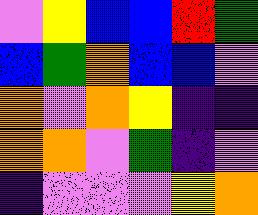[["violet", "yellow", "blue", "blue", "red", "green"], ["blue", "green", "orange", "blue", "blue", "violet"], ["orange", "violet", "orange", "yellow", "indigo", "indigo"], ["orange", "orange", "violet", "green", "indigo", "violet"], ["indigo", "violet", "violet", "violet", "yellow", "orange"]]